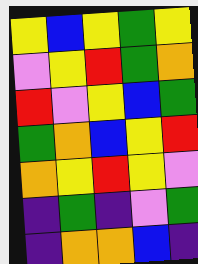[["yellow", "blue", "yellow", "green", "yellow"], ["violet", "yellow", "red", "green", "orange"], ["red", "violet", "yellow", "blue", "green"], ["green", "orange", "blue", "yellow", "red"], ["orange", "yellow", "red", "yellow", "violet"], ["indigo", "green", "indigo", "violet", "green"], ["indigo", "orange", "orange", "blue", "indigo"]]